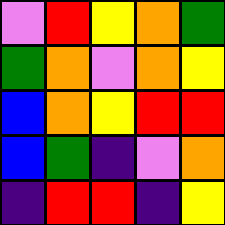[["violet", "red", "yellow", "orange", "green"], ["green", "orange", "violet", "orange", "yellow"], ["blue", "orange", "yellow", "red", "red"], ["blue", "green", "indigo", "violet", "orange"], ["indigo", "red", "red", "indigo", "yellow"]]